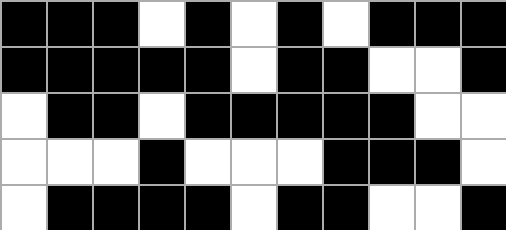[["black", "black", "black", "white", "black", "white", "black", "white", "black", "black", "black"], ["black", "black", "black", "black", "black", "white", "black", "black", "white", "white", "black"], ["white", "black", "black", "white", "black", "black", "black", "black", "black", "white", "white"], ["white", "white", "white", "black", "white", "white", "white", "black", "black", "black", "white"], ["white", "black", "black", "black", "black", "white", "black", "black", "white", "white", "black"]]